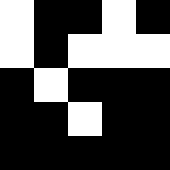[["white", "black", "black", "white", "black"], ["white", "black", "white", "white", "white"], ["black", "white", "black", "black", "black"], ["black", "black", "white", "black", "black"], ["black", "black", "black", "black", "black"]]